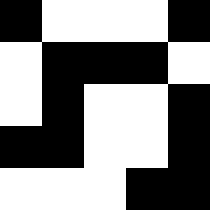[["black", "white", "white", "white", "black"], ["white", "black", "black", "black", "white"], ["white", "black", "white", "white", "black"], ["black", "black", "white", "white", "black"], ["white", "white", "white", "black", "black"]]